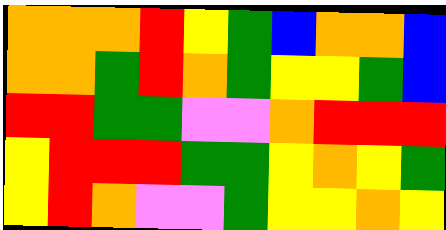[["orange", "orange", "orange", "red", "yellow", "green", "blue", "orange", "orange", "blue"], ["orange", "orange", "green", "red", "orange", "green", "yellow", "yellow", "green", "blue"], ["red", "red", "green", "green", "violet", "violet", "orange", "red", "red", "red"], ["yellow", "red", "red", "red", "green", "green", "yellow", "orange", "yellow", "green"], ["yellow", "red", "orange", "violet", "violet", "green", "yellow", "yellow", "orange", "yellow"]]